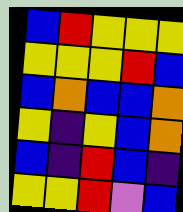[["blue", "red", "yellow", "yellow", "yellow"], ["yellow", "yellow", "yellow", "red", "blue"], ["blue", "orange", "blue", "blue", "orange"], ["yellow", "indigo", "yellow", "blue", "orange"], ["blue", "indigo", "red", "blue", "indigo"], ["yellow", "yellow", "red", "violet", "blue"]]